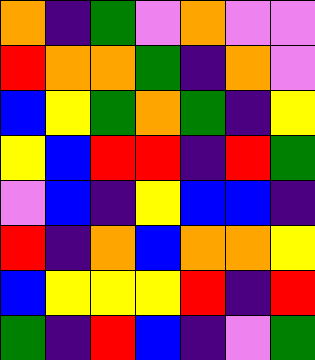[["orange", "indigo", "green", "violet", "orange", "violet", "violet"], ["red", "orange", "orange", "green", "indigo", "orange", "violet"], ["blue", "yellow", "green", "orange", "green", "indigo", "yellow"], ["yellow", "blue", "red", "red", "indigo", "red", "green"], ["violet", "blue", "indigo", "yellow", "blue", "blue", "indigo"], ["red", "indigo", "orange", "blue", "orange", "orange", "yellow"], ["blue", "yellow", "yellow", "yellow", "red", "indigo", "red"], ["green", "indigo", "red", "blue", "indigo", "violet", "green"]]